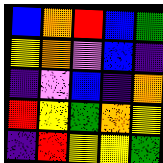[["blue", "orange", "red", "blue", "green"], ["yellow", "orange", "violet", "blue", "indigo"], ["indigo", "violet", "blue", "indigo", "orange"], ["red", "yellow", "green", "orange", "yellow"], ["indigo", "red", "yellow", "yellow", "green"]]